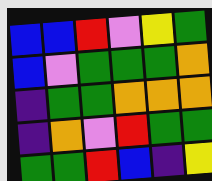[["blue", "blue", "red", "violet", "yellow", "green"], ["blue", "violet", "green", "green", "green", "orange"], ["indigo", "green", "green", "orange", "orange", "orange"], ["indigo", "orange", "violet", "red", "green", "green"], ["green", "green", "red", "blue", "indigo", "yellow"]]